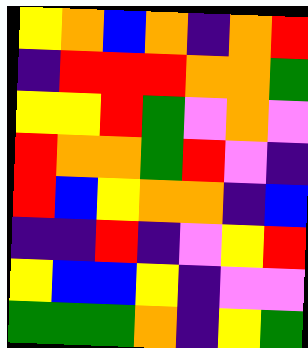[["yellow", "orange", "blue", "orange", "indigo", "orange", "red"], ["indigo", "red", "red", "red", "orange", "orange", "green"], ["yellow", "yellow", "red", "green", "violet", "orange", "violet"], ["red", "orange", "orange", "green", "red", "violet", "indigo"], ["red", "blue", "yellow", "orange", "orange", "indigo", "blue"], ["indigo", "indigo", "red", "indigo", "violet", "yellow", "red"], ["yellow", "blue", "blue", "yellow", "indigo", "violet", "violet"], ["green", "green", "green", "orange", "indigo", "yellow", "green"]]